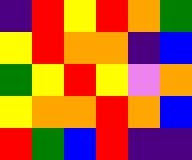[["indigo", "red", "yellow", "red", "orange", "green"], ["yellow", "red", "orange", "orange", "indigo", "blue"], ["green", "yellow", "red", "yellow", "violet", "orange"], ["yellow", "orange", "orange", "red", "orange", "blue"], ["red", "green", "blue", "red", "indigo", "indigo"]]